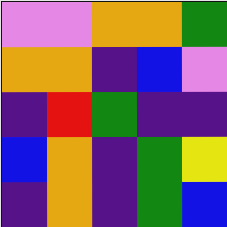[["violet", "violet", "orange", "orange", "green"], ["orange", "orange", "indigo", "blue", "violet"], ["indigo", "red", "green", "indigo", "indigo"], ["blue", "orange", "indigo", "green", "yellow"], ["indigo", "orange", "indigo", "green", "blue"]]